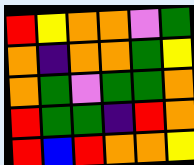[["red", "yellow", "orange", "orange", "violet", "green"], ["orange", "indigo", "orange", "orange", "green", "yellow"], ["orange", "green", "violet", "green", "green", "orange"], ["red", "green", "green", "indigo", "red", "orange"], ["red", "blue", "red", "orange", "orange", "yellow"]]